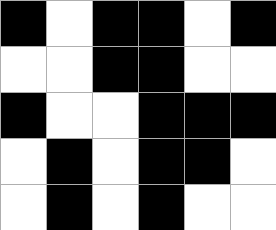[["black", "white", "black", "black", "white", "black"], ["white", "white", "black", "black", "white", "white"], ["black", "white", "white", "black", "black", "black"], ["white", "black", "white", "black", "black", "white"], ["white", "black", "white", "black", "white", "white"]]